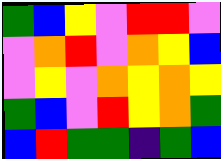[["green", "blue", "yellow", "violet", "red", "red", "violet"], ["violet", "orange", "red", "violet", "orange", "yellow", "blue"], ["violet", "yellow", "violet", "orange", "yellow", "orange", "yellow"], ["green", "blue", "violet", "red", "yellow", "orange", "green"], ["blue", "red", "green", "green", "indigo", "green", "blue"]]